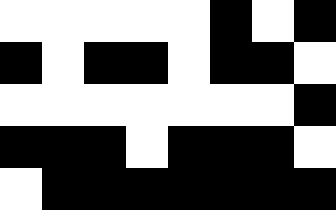[["white", "white", "white", "white", "white", "black", "white", "black"], ["black", "white", "black", "black", "white", "black", "black", "white"], ["white", "white", "white", "white", "white", "white", "white", "black"], ["black", "black", "black", "white", "black", "black", "black", "white"], ["white", "black", "black", "black", "black", "black", "black", "black"]]